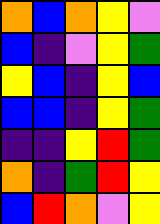[["orange", "blue", "orange", "yellow", "violet"], ["blue", "indigo", "violet", "yellow", "green"], ["yellow", "blue", "indigo", "yellow", "blue"], ["blue", "blue", "indigo", "yellow", "green"], ["indigo", "indigo", "yellow", "red", "green"], ["orange", "indigo", "green", "red", "yellow"], ["blue", "red", "orange", "violet", "yellow"]]